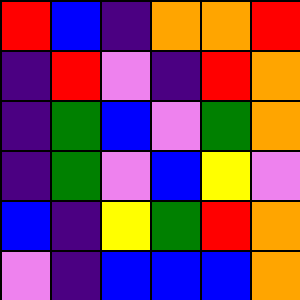[["red", "blue", "indigo", "orange", "orange", "red"], ["indigo", "red", "violet", "indigo", "red", "orange"], ["indigo", "green", "blue", "violet", "green", "orange"], ["indigo", "green", "violet", "blue", "yellow", "violet"], ["blue", "indigo", "yellow", "green", "red", "orange"], ["violet", "indigo", "blue", "blue", "blue", "orange"]]